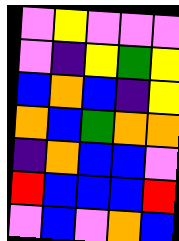[["violet", "yellow", "violet", "violet", "violet"], ["violet", "indigo", "yellow", "green", "yellow"], ["blue", "orange", "blue", "indigo", "yellow"], ["orange", "blue", "green", "orange", "orange"], ["indigo", "orange", "blue", "blue", "violet"], ["red", "blue", "blue", "blue", "red"], ["violet", "blue", "violet", "orange", "blue"]]